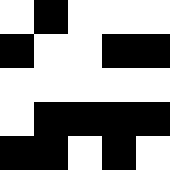[["white", "black", "white", "white", "white"], ["black", "white", "white", "black", "black"], ["white", "white", "white", "white", "white"], ["white", "black", "black", "black", "black"], ["black", "black", "white", "black", "white"]]